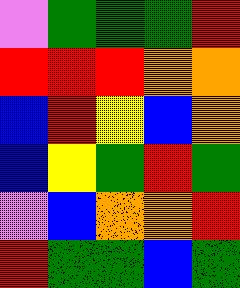[["violet", "green", "green", "green", "red"], ["red", "red", "red", "orange", "orange"], ["blue", "red", "yellow", "blue", "orange"], ["blue", "yellow", "green", "red", "green"], ["violet", "blue", "orange", "orange", "red"], ["red", "green", "green", "blue", "green"]]